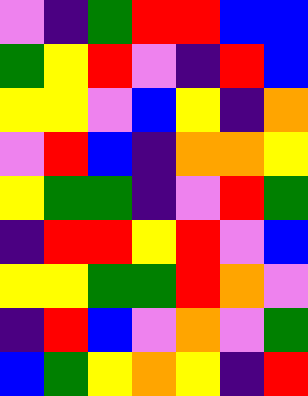[["violet", "indigo", "green", "red", "red", "blue", "blue"], ["green", "yellow", "red", "violet", "indigo", "red", "blue"], ["yellow", "yellow", "violet", "blue", "yellow", "indigo", "orange"], ["violet", "red", "blue", "indigo", "orange", "orange", "yellow"], ["yellow", "green", "green", "indigo", "violet", "red", "green"], ["indigo", "red", "red", "yellow", "red", "violet", "blue"], ["yellow", "yellow", "green", "green", "red", "orange", "violet"], ["indigo", "red", "blue", "violet", "orange", "violet", "green"], ["blue", "green", "yellow", "orange", "yellow", "indigo", "red"]]